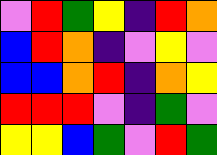[["violet", "red", "green", "yellow", "indigo", "red", "orange"], ["blue", "red", "orange", "indigo", "violet", "yellow", "violet"], ["blue", "blue", "orange", "red", "indigo", "orange", "yellow"], ["red", "red", "red", "violet", "indigo", "green", "violet"], ["yellow", "yellow", "blue", "green", "violet", "red", "green"]]